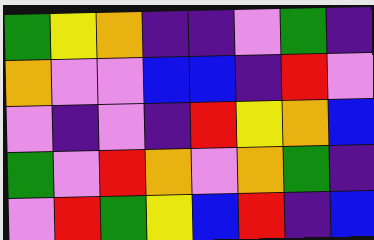[["green", "yellow", "orange", "indigo", "indigo", "violet", "green", "indigo"], ["orange", "violet", "violet", "blue", "blue", "indigo", "red", "violet"], ["violet", "indigo", "violet", "indigo", "red", "yellow", "orange", "blue"], ["green", "violet", "red", "orange", "violet", "orange", "green", "indigo"], ["violet", "red", "green", "yellow", "blue", "red", "indigo", "blue"]]